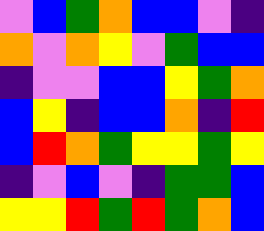[["violet", "blue", "green", "orange", "blue", "blue", "violet", "indigo"], ["orange", "violet", "orange", "yellow", "violet", "green", "blue", "blue"], ["indigo", "violet", "violet", "blue", "blue", "yellow", "green", "orange"], ["blue", "yellow", "indigo", "blue", "blue", "orange", "indigo", "red"], ["blue", "red", "orange", "green", "yellow", "yellow", "green", "yellow"], ["indigo", "violet", "blue", "violet", "indigo", "green", "green", "blue"], ["yellow", "yellow", "red", "green", "red", "green", "orange", "blue"]]